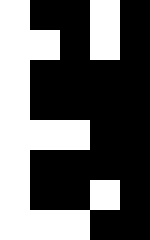[["white", "black", "black", "white", "black"], ["white", "white", "black", "white", "black"], ["white", "black", "black", "black", "black"], ["white", "black", "black", "black", "black"], ["white", "white", "white", "black", "black"], ["white", "black", "black", "black", "black"], ["white", "black", "black", "white", "black"], ["white", "white", "white", "black", "black"]]